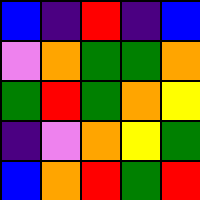[["blue", "indigo", "red", "indigo", "blue"], ["violet", "orange", "green", "green", "orange"], ["green", "red", "green", "orange", "yellow"], ["indigo", "violet", "orange", "yellow", "green"], ["blue", "orange", "red", "green", "red"]]